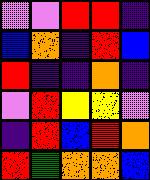[["violet", "violet", "red", "red", "indigo"], ["blue", "orange", "indigo", "red", "blue"], ["red", "indigo", "indigo", "orange", "indigo"], ["violet", "red", "yellow", "yellow", "violet"], ["indigo", "red", "blue", "red", "orange"], ["red", "green", "orange", "orange", "blue"]]